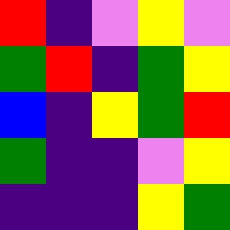[["red", "indigo", "violet", "yellow", "violet"], ["green", "red", "indigo", "green", "yellow"], ["blue", "indigo", "yellow", "green", "red"], ["green", "indigo", "indigo", "violet", "yellow"], ["indigo", "indigo", "indigo", "yellow", "green"]]